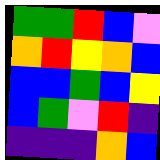[["green", "green", "red", "blue", "violet"], ["orange", "red", "yellow", "orange", "blue"], ["blue", "blue", "green", "blue", "yellow"], ["blue", "green", "violet", "red", "indigo"], ["indigo", "indigo", "indigo", "orange", "blue"]]